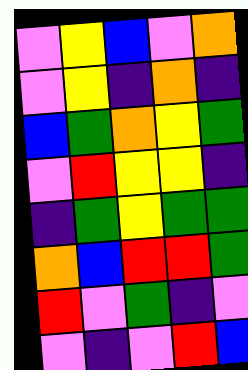[["violet", "yellow", "blue", "violet", "orange"], ["violet", "yellow", "indigo", "orange", "indigo"], ["blue", "green", "orange", "yellow", "green"], ["violet", "red", "yellow", "yellow", "indigo"], ["indigo", "green", "yellow", "green", "green"], ["orange", "blue", "red", "red", "green"], ["red", "violet", "green", "indigo", "violet"], ["violet", "indigo", "violet", "red", "blue"]]